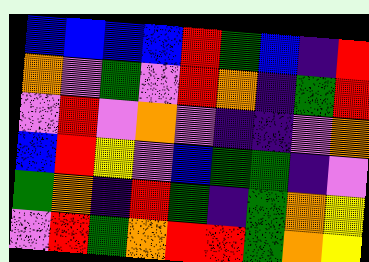[["blue", "blue", "blue", "blue", "red", "green", "blue", "indigo", "red"], ["orange", "violet", "green", "violet", "red", "orange", "indigo", "green", "red"], ["violet", "red", "violet", "orange", "violet", "indigo", "indigo", "violet", "orange"], ["blue", "red", "yellow", "violet", "blue", "green", "green", "indigo", "violet"], ["green", "orange", "indigo", "red", "green", "indigo", "green", "orange", "yellow"], ["violet", "red", "green", "orange", "red", "red", "green", "orange", "yellow"]]